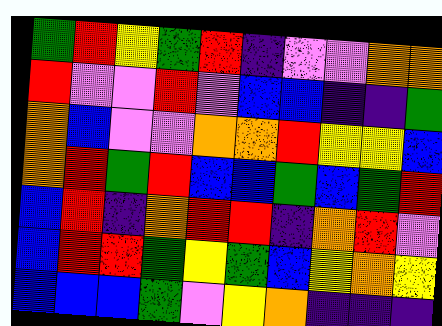[["green", "red", "yellow", "green", "red", "indigo", "violet", "violet", "orange", "orange"], ["red", "violet", "violet", "red", "violet", "blue", "blue", "indigo", "indigo", "green"], ["orange", "blue", "violet", "violet", "orange", "orange", "red", "yellow", "yellow", "blue"], ["orange", "red", "green", "red", "blue", "blue", "green", "blue", "green", "red"], ["blue", "red", "indigo", "orange", "red", "red", "indigo", "orange", "red", "violet"], ["blue", "red", "red", "green", "yellow", "green", "blue", "yellow", "orange", "yellow"], ["blue", "blue", "blue", "green", "violet", "yellow", "orange", "indigo", "indigo", "indigo"]]